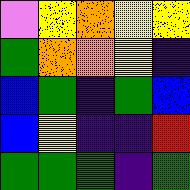[["violet", "yellow", "orange", "yellow", "yellow"], ["green", "orange", "orange", "yellow", "indigo"], ["blue", "green", "indigo", "green", "blue"], ["blue", "yellow", "indigo", "indigo", "red"], ["green", "green", "green", "indigo", "green"]]